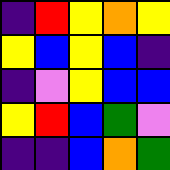[["indigo", "red", "yellow", "orange", "yellow"], ["yellow", "blue", "yellow", "blue", "indigo"], ["indigo", "violet", "yellow", "blue", "blue"], ["yellow", "red", "blue", "green", "violet"], ["indigo", "indigo", "blue", "orange", "green"]]